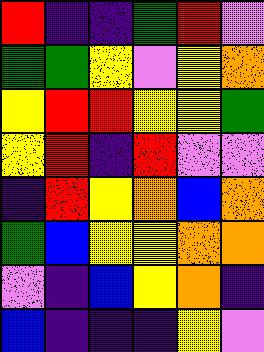[["red", "indigo", "indigo", "green", "red", "violet"], ["green", "green", "yellow", "violet", "yellow", "orange"], ["yellow", "red", "red", "yellow", "yellow", "green"], ["yellow", "red", "indigo", "red", "violet", "violet"], ["indigo", "red", "yellow", "orange", "blue", "orange"], ["green", "blue", "yellow", "yellow", "orange", "orange"], ["violet", "indigo", "blue", "yellow", "orange", "indigo"], ["blue", "indigo", "indigo", "indigo", "yellow", "violet"]]